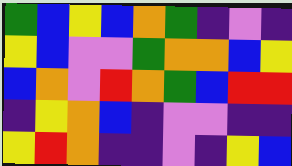[["green", "blue", "yellow", "blue", "orange", "green", "indigo", "violet", "indigo"], ["yellow", "blue", "violet", "violet", "green", "orange", "orange", "blue", "yellow"], ["blue", "orange", "violet", "red", "orange", "green", "blue", "red", "red"], ["indigo", "yellow", "orange", "blue", "indigo", "violet", "violet", "indigo", "indigo"], ["yellow", "red", "orange", "indigo", "indigo", "violet", "indigo", "yellow", "blue"]]